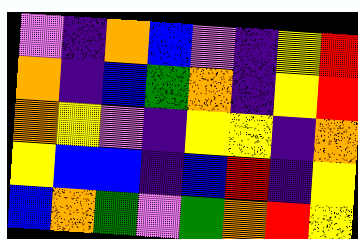[["violet", "indigo", "orange", "blue", "violet", "indigo", "yellow", "red"], ["orange", "indigo", "blue", "green", "orange", "indigo", "yellow", "red"], ["orange", "yellow", "violet", "indigo", "yellow", "yellow", "indigo", "orange"], ["yellow", "blue", "blue", "indigo", "blue", "red", "indigo", "yellow"], ["blue", "orange", "green", "violet", "green", "orange", "red", "yellow"]]